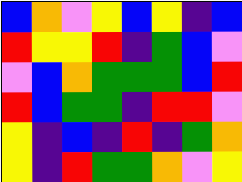[["blue", "orange", "violet", "yellow", "blue", "yellow", "indigo", "blue"], ["red", "yellow", "yellow", "red", "indigo", "green", "blue", "violet"], ["violet", "blue", "orange", "green", "green", "green", "blue", "red"], ["red", "blue", "green", "green", "indigo", "red", "red", "violet"], ["yellow", "indigo", "blue", "indigo", "red", "indigo", "green", "orange"], ["yellow", "indigo", "red", "green", "green", "orange", "violet", "yellow"]]